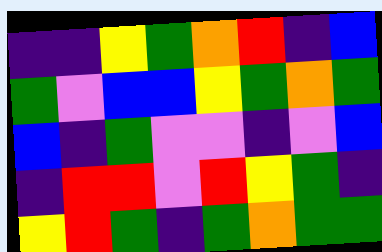[["indigo", "indigo", "yellow", "green", "orange", "red", "indigo", "blue"], ["green", "violet", "blue", "blue", "yellow", "green", "orange", "green"], ["blue", "indigo", "green", "violet", "violet", "indigo", "violet", "blue"], ["indigo", "red", "red", "violet", "red", "yellow", "green", "indigo"], ["yellow", "red", "green", "indigo", "green", "orange", "green", "green"]]